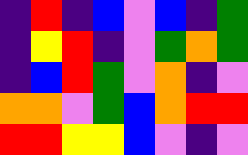[["indigo", "red", "indigo", "blue", "violet", "blue", "indigo", "green"], ["indigo", "yellow", "red", "indigo", "violet", "green", "orange", "green"], ["indigo", "blue", "red", "green", "violet", "orange", "indigo", "violet"], ["orange", "orange", "violet", "green", "blue", "orange", "red", "red"], ["red", "red", "yellow", "yellow", "blue", "violet", "indigo", "violet"]]